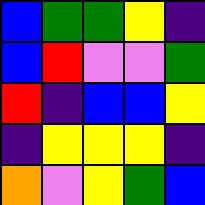[["blue", "green", "green", "yellow", "indigo"], ["blue", "red", "violet", "violet", "green"], ["red", "indigo", "blue", "blue", "yellow"], ["indigo", "yellow", "yellow", "yellow", "indigo"], ["orange", "violet", "yellow", "green", "blue"]]